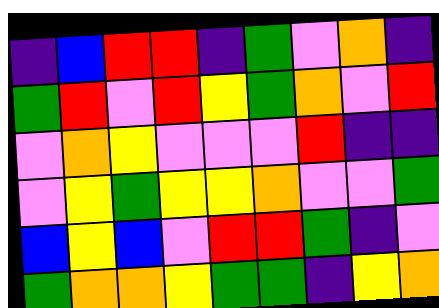[["indigo", "blue", "red", "red", "indigo", "green", "violet", "orange", "indigo"], ["green", "red", "violet", "red", "yellow", "green", "orange", "violet", "red"], ["violet", "orange", "yellow", "violet", "violet", "violet", "red", "indigo", "indigo"], ["violet", "yellow", "green", "yellow", "yellow", "orange", "violet", "violet", "green"], ["blue", "yellow", "blue", "violet", "red", "red", "green", "indigo", "violet"], ["green", "orange", "orange", "yellow", "green", "green", "indigo", "yellow", "orange"]]